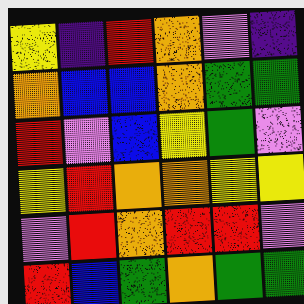[["yellow", "indigo", "red", "orange", "violet", "indigo"], ["orange", "blue", "blue", "orange", "green", "green"], ["red", "violet", "blue", "yellow", "green", "violet"], ["yellow", "red", "orange", "orange", "yellow", "yellow"], ["violet", "red", "orange", "red", "red", "violet"], ["red", "blue", "green", "orange", "green", "green"]]